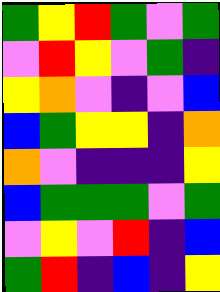[["green", "yellow", "red", "green", "violet", "green"], ["violet", "red", "yellow", "violet", "green", "indigo"], ["yellow", "orange", "violet", "indigo", "violet", "blue"], ["blue", "green", "yellow", "yellow", "indigo", "orange"], ["orange", "violet", "indigo", "indigo", "indigo", "yellow"], ["blue", "green", "green", "green", "violet", "green"], ["violet", "yellow", "violet", "red", "indigo", "blue"], ["green", "red", "indigo", "blue", "indigo", "yellow"]]